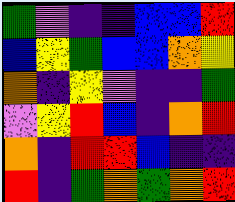[["green", "violet", "indigo", "indigo", "blue", "blue", "red"], ["blue", "yellow", "green", "blue", "blue", "orange", "yellow"], ["orange", "indigo", "yellow", "violet", "indigo", "indigo", "green"], ["violet", "yellow", "red", "blue", "indigo", "orange", "red"], ["orange", "indigo", "red", "red", "blue", "indigo", "indigo"], ["red", "indigo", "green", "orange", "green", "orange", "red"]]